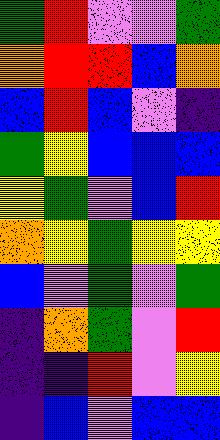[["green", "red", "violet", "violet", "green"], ["orange", "red", "red", "blue", "orange"], ["blue", "red", "blue", "violet", "indigo"], ["green", "yellow", "blue", "blue", "blue"], ["yellow", "green", "violet", "blue", "red"], ["orange", "yellow", "green", "yellow", "yellow"], ["blue", "violet", "green", "violet", "green"], ["indigo", "orange", "green", "violet", "red"], ["indigo", "indigo", "red", "violet", "yellow"], ["indigo", "blue", "violet", "blue", "blue"]]